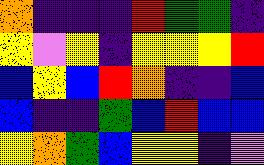[["orange", "indigo", "indigo", "indigo", "red", "green", "green", "indigo"], ["yellow", "violet", "yellow", "indigo", "yellow", "yellow", "yellow", "red"], ["blue", "yellow", "blue", "red", "orange", "indigo", "indigo", "blue"], ["blue", "indigo", "indigo", "green", "blue", "red", "blue", "blue"], ["yellow", "orange", "green", "blue", "yellow", "yellow", "indigo", "violet"]]